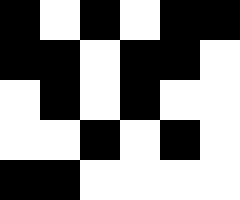[["black", "white", "black", "white", "black", "black"], ["black", "black", "white", "black", "black", "white"], ["white", "black", "white", "black", "white", "white"], ["white", "white", "black", "white", "black", "white"], ["black", "black", "white", "white", "white", "white"]]